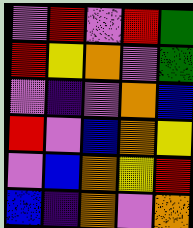[["violet", "red", "violet", "red", "green"], ["red", "yellow", "orange", "violet", "green"], ["violet", "indigo", "violet", "orange", "blue"], ["red", "violet", "blue", "orange", "yellow"], ["violet", "blue", "orange", "yellow", "red"], ["blue", "indigo", "orange", "violet", "orange"]]